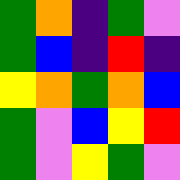[["green", "orange", "indigo", "green", "violet"], ["green", "blue", "indigo", "red", "indigo"], ["yellow", "orange", "green", "orange", "blue"], ["green", "violet", "blue", "yellow", "red"], ["green", "violet", "yellow", "green", "violet"]]